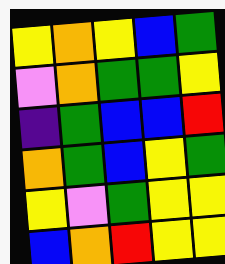[["yellow", "orange", "yellow", "blue", "green"], ["violet", "orange", "green", "green", "yellow"], ["indigo", "green", "blue", "blue", "red"], ["orange", "green", "blue", "yellow", "green"], ["yellow", "violet", "green", "yellow", "yellow"], ["blue", "orange", "red", "yellow", "yellow"]]